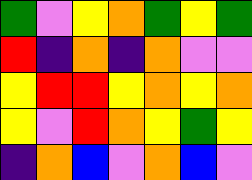[["green", "violet", "yellow", "orange", "green", "yellow", "green"], ["red", "indigo", "orange", "indigo", "orange", "violet", "violet"], ["yellow", "red", "red", "yellow", "orange", "yellow", "orange"], ["yellow", "violet", "red", "orange", "yellow", "green", "yellow"], ["indigo", "orange", "blue", "violet", "orange", "blue", "violet"]]